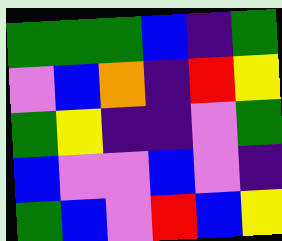[["green", "green", "green", "blue", "indigo", "green"], ["violet", "blue", "orange", "indigo", "red", "yellow"], ["green", "yellow", "indigo", "indigo", "violet", "green"], ["blue", "violet", "violet", "blue", "violet", "indigo"], ["green", "blue", "violet", "red", "blue", "yellow"]]